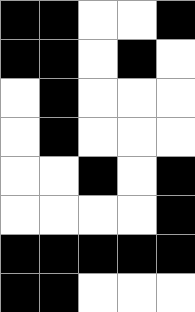[["black", "black", "white", "white", "black"], ["black", "black", "white", "black", "white"], ["white", "black", "white", "white", "white"], ["white", "black", "white", "white", "white"], ["white", "white", "black", "white", "black"], ["white", "white", "white", "white", "black"], ["black", "black", "black", "black", "black"], ["black", "black", "white", "white", "white"]]